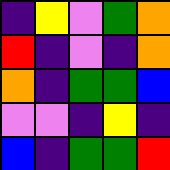[["indigo", "yellow", "violet", "green", "orange"], ["red", "indigo", "violet", "indigo", "orange"], ["orange", "indigo", "green", "green", "blue"], ["violet", "violet", "indigo", "yellow", "indigo"], ["blue", "indigo", "green", "green", "red"]]